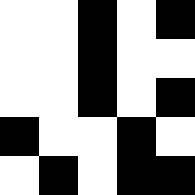[["white", "white", "black", "white", "black"], ["white", "white", "black", "white", "white"], ["white", "white", "black", "white", "black"], ["black", "white", "white", "black", "white"], ["white", "black", "white", "black", "black"]]